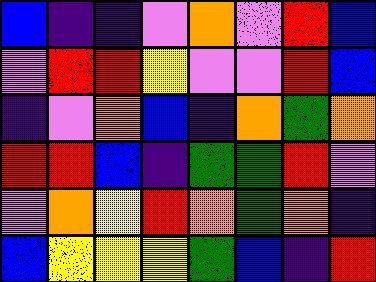[["blue", "indigo", "indigo", "violet", "orange", "violet", "red", "blue"], ["violet", "red", "red", "yellow", "violet", "violet", "red", "blue"], ["indigo", "violet", "orange", "blue", "indigo", "orange", "green", "orange"], ["red", "red", "blue", "indigo", "green", "green", "red", "violet"], ["violet", "orange", "yellow", "red", "orange", "green", "orange", "indigo"], ["blue", "yellow", "yellow", "yellow", "green", "blue", "indigo", "red"]]